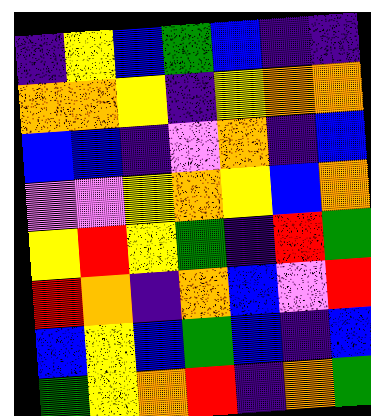[["indigo", "yellow", "blue", "green", "blue", "indigo", "indigo"], ["orange", "orange", "yellow", "indigo", "yellow", "orange", "orange"], ["blue", "blue", "indigo", "violet", "orange", "indigo", "blue"], ["violet", "violet", "yellow", "orange", "yellow", "blue", "orange"], ["yellow", "red", "yellow", "green", "indigo", "red", "green"], ["red", "orange", "indigo", "orange", "blue", "violet", "red"], ["blue", "yellow", "blue", "green", "blue", "indigo", "blue"], ["green", "yellow", "orange", "red", "indigo", "orange", "green"]]